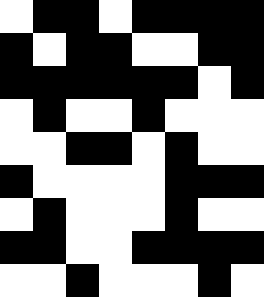[["white", "black", "black", "white", "black", "black", "black", "black"], ["black", "white", "black", "black", "white", "white", "black", "black"], ["black", "black", "black", "black", "black", "black", "white", "black"], ["white", "black", "white", "white", "black", "white", "white", "white"], ["white", "white", "black", "black", "white", "black", "white", "white"], ["black", "white", "white", "white", "white", "black", "black", "black"], ["white", "black", "white", "white", "white", "black", "white", "white"], ["black", "black", "white", "white", "black", "black", "black", "black"], ["white", "white", "black", "white", "white", "white", "black", "white"]]